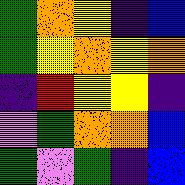[["green", "orange", "yellow", "indigo", "blue"], ["green", "yellow", "orange", "yellow", "orange"], ["indigo", "red", "yellow", "yellow", "indigo"], ["violet", "green", "orange", "orange", "blue"], ["green", "violet", "green", "indigo", "blue"]]